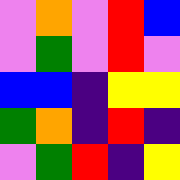[["violet", "orange", "violet", "red", "blue"], ["violet", "green", "violet", "red", "violet"], ["blue", "blue", "indigo", "yellow", "yellow"], ["green", "orange", "indigo", "red", "indigo"], ["violet", "green", "red", "indigo", "yellow"]]